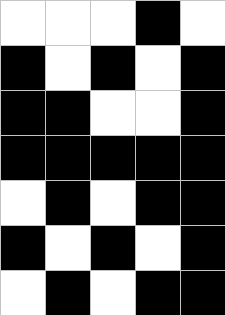[["white", "white", "white", "black", "white"], ["black", "white", "black", "white", "black"], ["black", "black", "white", "white", "black"], ["black", "black", "black", "black", "black"], ["white", "black", "white", "black", "black"], ["black", "white", "black", "white", "black"], ["white", "black", "white", "black", "black"]]